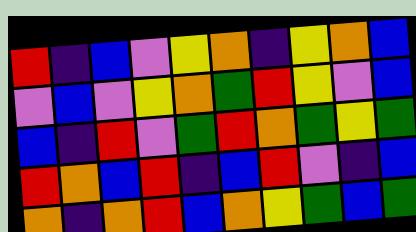[["red", "indigo", "blue", "violet", "yellow", "orange", "indigo", "yellow", "orange", "blue"], ["violet", "blue", "violet", "yellow", "orange", "green", "red", "yellow", "violet", "blue"], ["blue", "indigo", "red", "violet", "green", "red", "orange", "green", "yellow", "green"], ["red", "orange", "blue", "red", "indigo", "blue", "red", "violet", "indigo", "blue"], ["orange", "indigo", "orange", "red", "blue", "orange", "yellow", "green", "blue", "green"]]